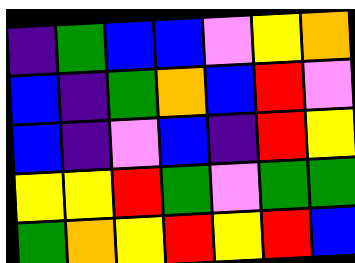[["indigo", "green", "blue", "blue", "violet", "yellow", "orange"], ["blue", "indigo", "green", "orange", "blue", "red", "violet"], ["blue", "indigo", "violet", "blue", "indigo", "red", "yellow"], ["yellow", "yellow", "red", "green", "violet", "green", "green"], ["green", "orange", "yellow", "red", "yellow", "red", "blue"]]